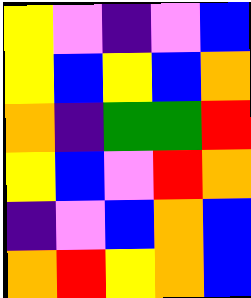[["yellow", "violet", "indigo", "violet", "blue"], ["yellow", "blue", "yellow", "blue", "orange"], ["orange", "indigo", "green", "green", "red"], ["yellow", "blue", "violet", "red", "orange"], ["indigo", "violet", "blue", "orange", "blue"], ["orange", "red", "yellow", "orange", "blue"]]